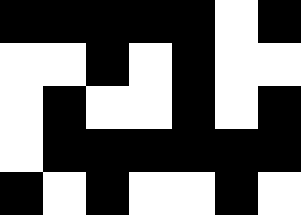[["black", "black", "black", "black", "black", "white", "black"], ["white", "white", "black", "white", "black", "white", "white"], ["white", "black", "white", "white", "black", "white", "black"], ["white", "black", "black", "black", "black", "black", "black"], ["black", "white", "black", "white", "white", "black", "white"]]